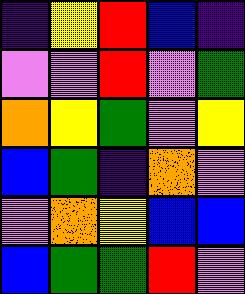[["indigo", "yellow", "red", "blue", "indigo"], ["violet", "violet", "red", "violet", "green"], ["orange", "yellow", "green", "violet", "yellow"], ["blue", "green", "indigo", "orange", "violet"], ["violet", "orange", "yellow", "blue", "blue"], ["blue", "green", "green", "red", "violet"]]